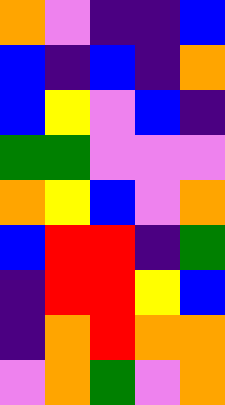[["orange", "violet", "indigo", "indigo", "blue"], ["blue", "indigo", "blue", "indigo", "orange"], ["blue", "yellow", "violet", "blue", "indigo"], ["green", "green", "violet", "violet", "violet"], ["orange", "yellow", "blue", "violet", "orange"], ["blue", "red", "red", "indigo", "green"], ["indigo", "red", "red", "yellow", "blue"], ["indigo", "orange", "red", "orange", "orange"], ["violet", "orange", "green", "violet", "orange"]]